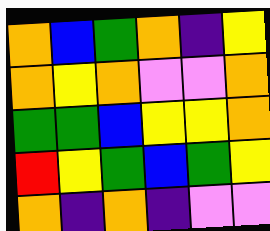[["orange", "blue", "green", "orange", "indigo", "yellow"], ["orange", "yellow", "orange", "violet", "violet", "orange"], ["green", "green", "blue", "yellow", "yellow", "orange"], ["red", "yellow", "green", "blue", "green", "yellow"], ["orange", "indigo", "orange", "indigo", "violet", "violet"]]